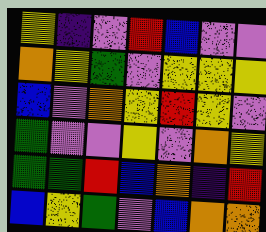[["yellow", "indigo", "violet", "red", "blue", "violet", "violet"], ["orange", "yellow", "green", "violet", "yellow", "yellow", "yellow"], ["blue", "violet", "orange", "yellow", "red", "yellow", "violet"], ["green", "violet", "violet", "yellow", "violet", "orange", "yellow"], ["green", "green", "red", "blue", "orange", "indigo", "red"], ["blue", "yellow", "green", "violet", "blue", "orange", "orange"]]